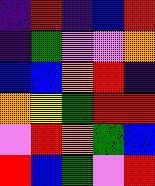[["indigo", "red", "indigo", "blue", "red"], ["indigo", "green", "violet", "violet", "orange"], ["blue", "blue", "orange", "red", "indigo"], ["orange", "yellow", "green", "red", "red"], ["violet", "red", "orange", "green", "blue"], ["red", "blue", "green", "violet", "red"]]